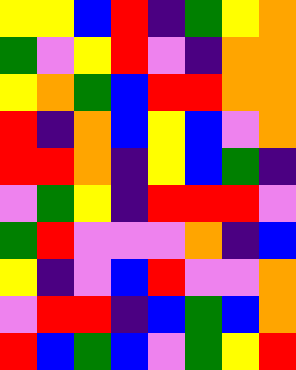[["yellow", "yellow", "blue", "red", "indigo", "green", "yellow", "orange"], ["green", "violet", "yellow", "red", "violet", "indigo", "orange", "orange"], ["yellow", "orange", "green", "blue", "red", "red", "orange", "orange"], ["red", "indigo", "orange", "blue", "yellow", "blue", "violet", "orange"], ["red", "red", "orange", "indigo", "yellow", "blue", "green", "indigo"], ["violet", "green", "yellow", "indigo", "red", "red", "red", "violet"], ["green", "red", "violet", "violet", "violet", "orange", "indigo", "blue"], ["yellow", "indigo", "violet", "blue", "red", "violet", "violet", "orange"], ["violet", "red", "red", "indigo", "blue", "green", "blue", "orange"], ["red", "blue", "green", "blue", "violet", "green", "yellow", "red"]]